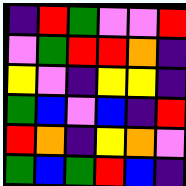[["indigo", "red", "green", "violet", "violet", "red"], ["violet", "green", "red", "red", "orange", "indigo"], ["yellow", "violet", "indigo", "yellow", "yellow", "indigo"], ["green", "blue", "violet", "blue", "indigo", "red"], ["red", "orange", "indigo", "yellow", "orange", "violet"], ["green", "blue", "green", "red", "blue", "indigo"]]